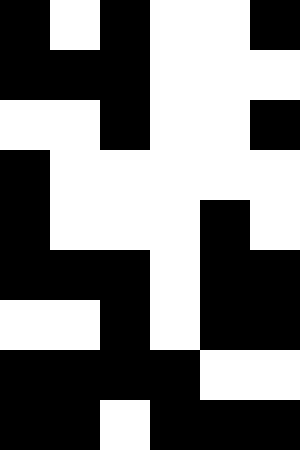[["black", "white", "black", "white", "white", "black"], ["black", "black", "black", "white", "white", "white"], ["white", "white", "black", "white", "white", "black"], ["black", "white", "white", "white", "white", "white"], ["black", "white", "white", "white", "black", "white"], ["black", "black", "black", "white", "black", "black"], ["white", "white", "black", "white", "black", "black"], ["black", "black", "black", "black", "white", "white"], ["black", "black", "white", "black", "black", "black"]]